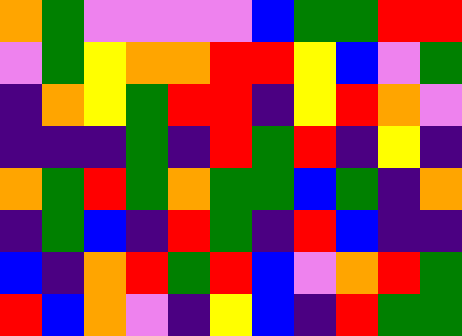[["orange", "green", "violet", "violet", "violet", "violet", "blue", "green", "green", "red", "red"], ["violet", "green", "yellow", "orange", "orange", "red", "red", "yellow", "blue", "violet", "green"], ["indigo", "orange", "yellow", "green", "red", "red", "indigo", "yellow", "red", "orange", "violet"], ["indigo", "indigo", "indigo", "green", "indigo", "red", "green", "red", "indigo", "yellow", "indigo"], ["orange", "green", "red", "green", "orange", "green", "green", "blue", "green", "indigo", "orange"], ["indigo", "green", "blue", "indigo", "red", "green", "indigo", "red", "blue", "indigo", "indigo"], ["blue", "indigo", "orange", "red", "green", "red", "blue", "violet", "orange", "red", "green"], ["red", "blue", "orange", "violet", "indigo", "yellow", "blue", "indigo", "red", "green", "green"]]